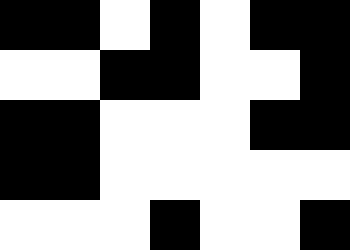[["black", "black", "white", "black", "white", "black", "black"], ["white", "white", "black", "black", "white", "white", "black"], ["black", "black", "white", "white", "white", "black", "black"], ["black", "black", "white", "white", "white", "white", "white"], ["white", "white", "white", "black", "white", "white", "black"]]